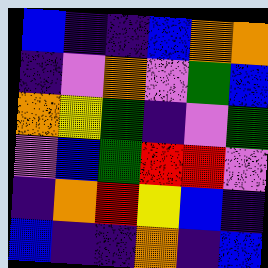[["blue", "indigo", "indigo", "blue", "orange", "orange"], ["indigo", "violet", "orange", "violet", "green", "blue"], ["orange", "yellow", "green", "indigo", "violet", "green"], ["violet", "blue", "green", "red", "red", "violet"], ["indigo", "orange", "red", "yellow", "blue", "indigo"], ["blue", "indigo", "indigo", "orange", "indigo", "blue"]]